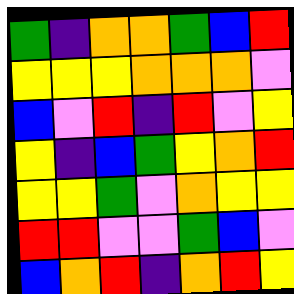[["green", "indigo", "orange", "orange", "green", "blue", "red"], ["yellow", "yellow", "yellow", "orange", "orange", "orange", "violet"], ["blue", "violet", "red", "indigo", "red", "violet", "yellow"], ["yellow", "indigo", "blue", "green", "yellow", "orange", "red"], ["yellow", "yellow", "green", "violet", "orange", "yellow", "yellow"], ["red", "red", "violet", "violet", "green", "blue", "violet"], ["blue", "orange", "red", "indigo", "orange", "red", "yellow"]]